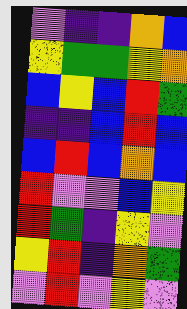[["violet", "indigo", "indigo", "orange", "blue"], ["yellow", "green", "green", "yellow", "orange"], ["blue", "yellow", "blue", "red", "green"], ["indigo", "indigo", "blue", "red", "blue"], ["blue", "red", "blue", "orange", "blue"], ["red", "violet", "violet", "blue", "yellow"], ["red", "green", "indigo", "yellow", "violet"], ["yellow", "red", "indigo", "orange", "green"], ["violet", "red", "violet", "yellow", "violet"]]